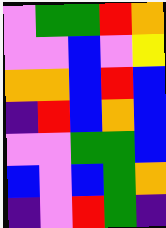[["violet", "green", "green", "red", "orange"], ["violet", "violet", "blue", "violet", "yellow"], ["orange", "orange", "blue", "red", "blue"], ["indigo", "red", "blue", "orange", "blue"], ["violet", "violet", "green", "green", "blue"], ["blue", "violet", "blue", "green", "orange"], ["indigo", "violet", "red", "green", "indigo"]]